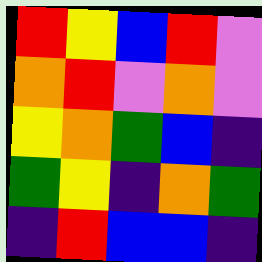[["red", "yellow", "blue", "red", "violet"], ["orange", "red", "violet", "orange", "violet"], ["yellow", "orange", "green", "blue", "indigo"], ["green", "yellow", "indigo", "orange", "green"], ["indigo", "red", "blue", "blue", "indigo"]]